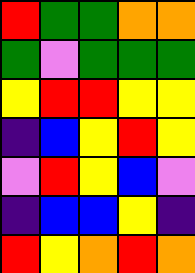[["red", "green", "green", "orange", "orange"], ["green", "violet", "green", "green", "green"], ["yellow", "red", "red", "yellow", "yellow"], ["indigo", "blue", "yellow", "red", "yellow"], ["violet", "red", "yellow", "blue", "violet"], ["indigo", "blue", "blue", "yellow", "indigo"], ["red", "yellow", "orange", "red", "orange"]]